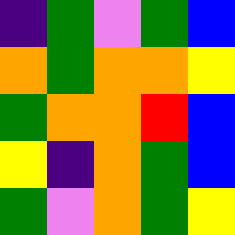[["indigo", "green", "violet", "green", "blue"], ["orange", "green", "orange", "orange", "yellow"], ["green", "orange", "orange", "red", "blue"], ["yellow", "indigo", "orange", "green", "blue"], ["green", "violet", "orange", "green", "yellow"]]